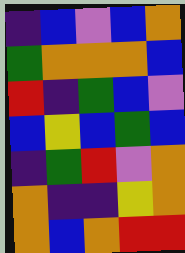[["indigo", "blue", "violet", "blue", "orange"], ["green", "orange", "orange", "orange", "blue"], ["red", "indigo", "green", "blue", "violet"], ["blue", "yellow", "blue", "green", "blue"], ["indigo", "green", "red", "violet", "orange"], ["orange", "indigo", "indigo", "yellow", "orange"], ["orange", "blue", "orange", "red", "red"]]